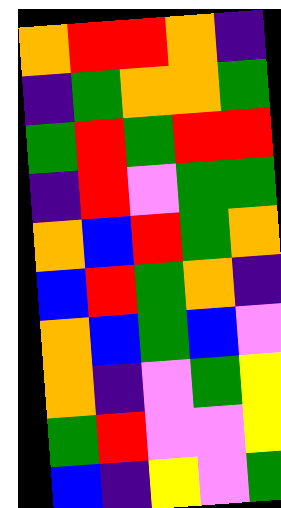[["orange", "red", "red", "orange", "indigo"], ["indigo", "green", "orange", "orange", "green"], ["green", "red", "green", "red", "red"], ["indigo", "red", "violet", "green", "green"], ["orange", "blue", "red", "green", "orange"], ["blue", "red", "green", "orange", "indigo"], ["orange", "blue", "green", "blue", "violet"], ["orange", "indigo", "violet", "green", "yellow"], ["green", "red", "violet", "violet", "yellow"], ["blue", "indigo", "yellow", "violet", "green"]]